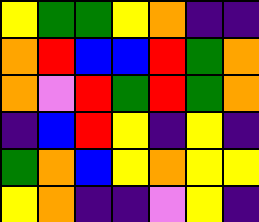[["yellow", "green", "green", "yellow", "orange", "indigo", "indigo"], ["orange", "red", "blue", "blue", "red", "green", "orange"], ["orange", "violet", "red", "green", "red", "green", "orange"], ["indigo", "blue", "red", "yellow", "indigo", "yellow", "indigo"], ["green", "orange", "blue", "yellow", "orange", "yellow", "yellow"], ["yellow", "orange", "indigo", "indigo", "violet", "yellow", "indigo"]]